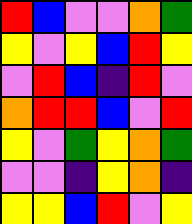[["red", "blue", "violet", "violet", "orange", "green"], ["yellow", "violet", "yellow", "blue", "red", "yellow"], ["violet", "red", "blue", "indigo", "red", "violet"], ["orange", "red", "red", "blue", "violet", "red"], ["yellow", "violet", "green", "yellow", "orange", "green"], ["violet", "violet", "indigo", "yellow", "orange", "indigo"], ["yellow", "yellow", "blue", "red", "violet", "yellow"]]